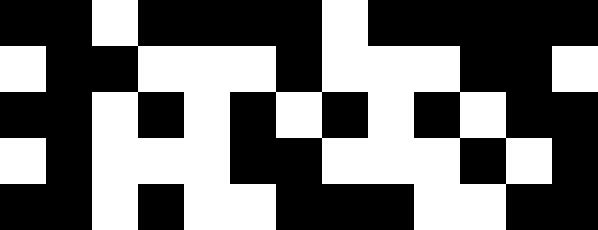[["black", "black", "white", "black", "black", "black", "black", "white", "black", "black", "black", "black", "black"], ["white", "black", "black", "white", "white", "white", "black", "white", "white", "white", "black", "black", "white"], ["black", "black", "white", "black", "white", "black", "white", "black", "white", "black", "white", "black", "black"], ["white", "black", "white", "white", "white", "black", "black", "white", "white", "white", "black", "white", "black"], ["black", "black", "white", "black", "white", "white", "black", "black", "black", "white", "white", "black", "black"]]